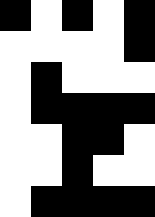[["black", "white", "black", "white", "black"], ["white", "white", "white", "white", "black"], ["white", "black", "white", "white", "white"], ["white", "black", "black", "black", "black"], ["white", "white", "black", "black", "white"], ["white", "white", "black", "white", "white"], ["white", "black", "black", "black", "black"]]